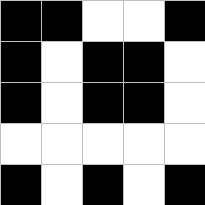[["black", "black", "white", "white", "black"], ["black", "white", "black", "black", "white"], ["black", "white", "black", "black", "white"], ["white", "white", "white", "white", "white"], ["black", "white", "black", "white", "black"]]